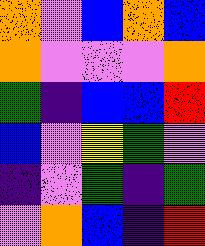[["orange", "violet", "blue", "orange", "blue"], ["orange", "violet", "violet", "violet", "orange"], ["green", "indigo", "blue", "blue", "red"], ["blue", "violet", "yellow", "green", "violet"], ["indigo", "violet", "green", "indigo", "green"], ["violet", "orange", "blue", "indigo", "red"]]